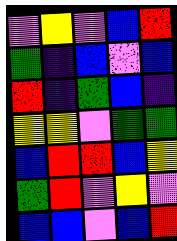[["violet", "yellow", "violet", "blue", "red"], ["green", "indigo", "blue", "violet", "blue"], ["red", "indigo", "green", "blue", "indigo"], ["yellow", "yellow", "violet", "green", "green"], ["blue", "red", "red", "blue", "yellow"], ["green", "red", "violet", "yellow", "violet"], ["blue", "blue", "violet", "blue", "red"]]